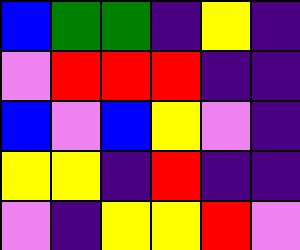[["blue", "green", "green", "indigo", "yellow", "indigo"], ["violet", "red", "red", "red", "indigo", "indigo"], ["blue", "violet", "blue", "yellow", "violet", "indigo"], ["yellow", "yellow", "indigo", "red", "indigo", "indigo"], ["violet", "indigo", "yellow", "yellow", "red", "violet"]]